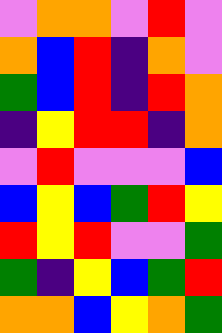[["violet", "orange", "orange", "violet", "red", "violet"], ["orange", "blue", "red", "indigo", "orange", "violet"], ["green", "blue", "red", "indigo", "red", "orange"], ["indigo", "yellow", "red", "red", "indigo", "orange"], ["violet", "red", "violet", "violet", "violet", "blue"], ["blue", "yellow", "blue", "green", "red", "yellow"], ["red", "yellow", "red", "violet", "violet", "green"], ["green", "indigo", "yellow", "blue", "green", "red"], ["orange", "orange", "blue", "yellow", "orange", "green"]]